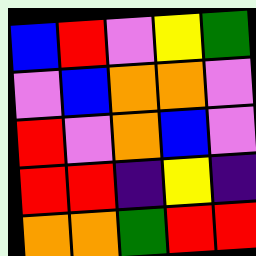[["blue", "red", "violet", "yellow", "green"], ["violet", "blue", "orange", "orange", "violet"], ["red", "violet", "orange", "blue", "violet"], ["red", "red", "indigo", "yellow", "indigo"], ["orange", "orange", "green", "red", "red"]]